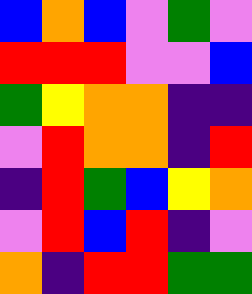[["blue", "orange", "blue", "violet", "green", "violet"], ["red", "red", "red", "violet", "violet", "blue"], ["green", "yellow", "orange", "orange", "indigo", "indigo"], ["violet", "red", "orange", "orange", "indigo", "red"], ["indigo", "red", "green", "blue", "yellow", "orange"], ["violet", "red", "blue", "red", "indigo", "violet"], ["orange", "indigo", "red", "red", "green", "green"]]